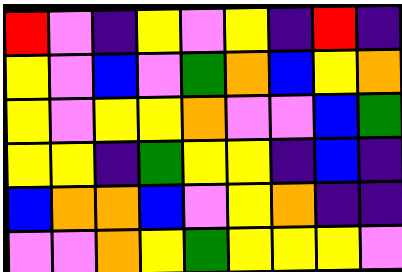[["red", "violet", "indigo", "yellow", "violet", "yellow", "indigo", "red", "indigo"], ["yellow", "violet", "blue", "violet", "green", "orange", "blue", "yellow", "orange"], ["yellow", "violet", "yellow", "yellow", "orange", "violet", "violet", "blue", "green"], ["yellow", "yellow", "indigo", "green", "yellow", "yellow", "indigo", "blue", "indigo"], ["blue", "orange", "orange", "blue", "violet", "yellow", "orange", "indigo", "indigo"], ["violet", "violet", "orange", "yellow", "green", "yellow", "yellow", "yellow", "violet"]]